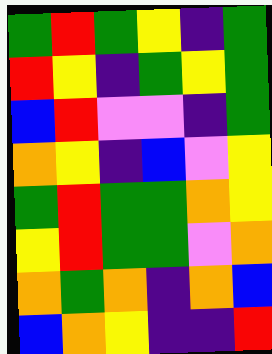[["green", "red", "green", "yellow", "indigo", "green"], ["red", "yellow", "indigo", "green", "yellow", "green"], ["blue", "red", "violet", "violet", "indigo", "green"], ["orange", "yellow", "indigo", "blue", "violet", "yellow"], ["green", "red", "green", "green", "orange", "yellow"], ["yellow", "red", "green", "green", "violet", "orange"], ["orange", "green", "orange", "indigo", "orange", "blue"], ["blue", "orange", "yellow", "indigo", "indigo", "red"]]